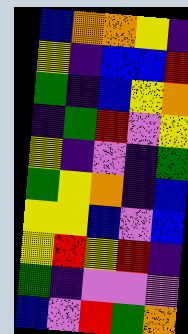[["blue", "orange", "orange", "yellow", "indigo"], ["yellow", "indigo", "blue", "blue", "red"], ["green", "indigo", "blue", "yellow", "orange"], ["indigo", "green", "red", "violet", "yellow"], ["yellow", "indigo", "violet", "indigo", "green"], ["green", "yellow", "orange", "indigo", "blue"], ["yellow", "yellow", "blue", "violet", "blue"], ["yellow", "red", "yellow", "red", "indigo"], ["green", "indigo", "violet", "violet", "violet"], ["blue", "violet", "red", "green", "orange"]]